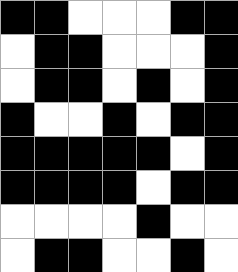[["black", "black", "white", "white", "white", "black", "black"], ["white", "black", "black", "white", "white", "white", "black"], ["white", "black", "black", "white", "black", "white", "black"], ["black", "white", "white", "black", "white", "black", "black"], ["black", "black", "black", "black", "black", "white", "black"], ["black", "black", "black", "black", "white", "black", "black"], ["white", "white", "white", "white", "black", "white", "white"], ["white", "black", "black", "white", "white", "black", "white"]]